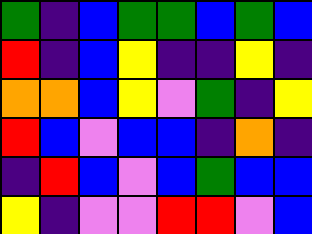[["green", "indigo", "blue", "green", "green", "blue", "green", "blue"], ["red", "indigo", "blue", "yellow", "indigo", "indigo", "yellow", "indigo"], ["orange", "orange", "blue", "yellow", "violet", "green", "indigo", "yellow"], ["red", "blue", "violet", "blue", "blue", "indigo", "orange", "indigo"], ["indigo", "red", "blue", "violet", "blue", "green", "blue", "blue"], ["yellow", "indigo", "violet", "violet", "red", "red", "violet", "blue"]]